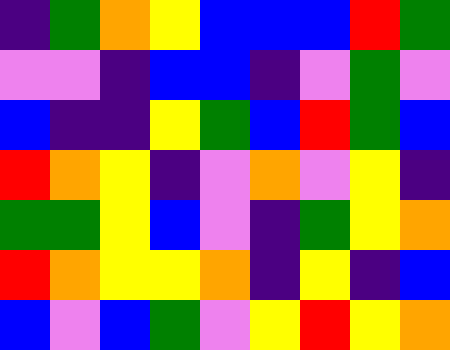[["indigo", "green", "orange", "yellow", "blue", "blue", "blue", "red", "green"], ["violet", "violet", "indigo", "blue", "blue", "indigo", "violet", "green", "violet"], ["blue", "indigo", "indigo", "yellow", "green", "blue", "red", "green", "blue"], ["red", "orange", "yellow", "indigo", "violet", "orange", "violet", "yellow", "indigo"], ["green", "green", "yellow", "blue", "violet", "indigo", "green", "yellow", "orange"], ["red", "orange", "yellow", "yellow", "orange", "indigo", "yellow", "indigo", "blue"], ["blue", "violet", "blue", "green", "violet", "yellow", "red", "yellow", "orange"]]